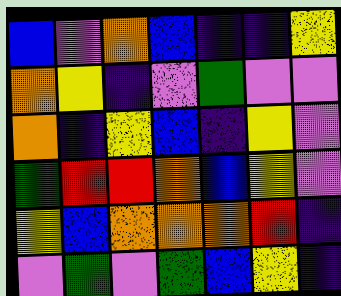[["blue", "violet", "orange", "blue", "indigo", "indigo", "yellow"], ["orange", "yellow", "indigo", "violet", "green", "violet", "violet"], ["orange", "indigo", "yellow", "blue", "indigo", "yellow", "violet"], ["green", "red", "red", "orange", "blue", "yellow", "violet"], ["yellow", "blue", "orange", "orange", "orange", "red", "indigo"], ["violet", "green", "violet", "green", "blue", "yellow", "indigo"]]